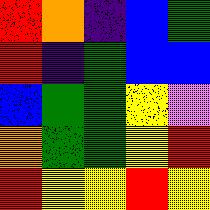[["red", "orange", "indigo", "blue", "green"], ["red", "indigo", "green", "blue", "blue"], ["blue", "green", "green", "yellow", "violet"], ["orange", "green", "green", "yellow", "red"], ["red", "yellow", "yellow", "red", "yellow"]]